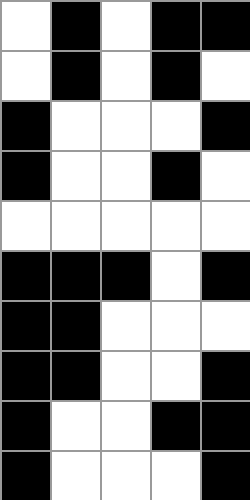[["white", "black", "white", "black", "black"], ["white", "black", "white", "black", "white"], ["black", "white", "white", "white", "black"], ["black", "white", "white", "black", "white"], ["white", "white", "white", "white", "white"], ["black", "black", "black", "white", "black"], ["black", "black", "white", "white", "white"], ["black", "black", "white", "white", "black"], ["black", "white", "white", "black", "black"], ["black", "white", "white", "white", "black"]]